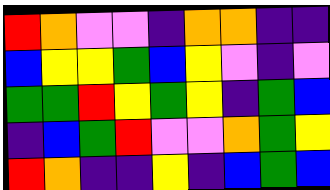[["red", "orange", "violet", "violet", "indigo", "orange", "orange", "indigo", "indigo"], ["blue", "yellow", "yellow", "green", "blue", "yellow", "violet", "indigo", "violet"], ["green", "green", "red", "yellow", "green", "yellow", "indigo", "green", "blue"], ["indigo", "blue", "green", "red", "violet", "violet", "orange", "green", "yellow"], ["red", "orange", "indigo", "indigo", "yellow", "indigo", "blue", "green", "blue"]]